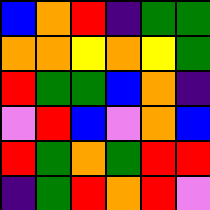[["blue", "orange", "red", "indigo", "green", "green"], ["orange", "orange", "yellow", "orange", "yellow", "green"], ["red", "green", "green", "blue", "orange", "indigo"], ["violet", "red", "blue", "violet", "orange", "blue"], ["red", "green", "orange", "green", "red", "red"], ["indigo", "green", "red", "orange", "red", "violet"]]